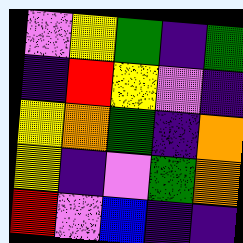[["violet", "yellow", "green", "indigo", "green"], ["indigo", "red", "yellow", "violet", "indigo"], ["yellow", "orange", "green", "indigo", "orange"], ["yellow", "indigo", "violet", "green", "orange"], ["red", "violet", "blue", "indigo", "indigo"]]